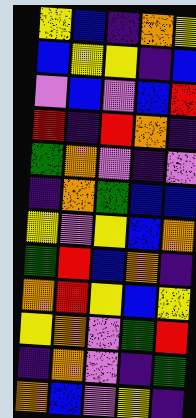[["yellow", "blue", "indigo", "orange", "yellow"], ["blue", "yellow", "yellow", "indigo", "blue"], ["violet", "blue", "violet", "blue", "red"], ["red", "indigo", "red", "orange", "indigo"], ["green", "orange", "violet", "indigo", "violet"], ["indigo", "orange", "green", "blue", "blue"], ["yellow", "violet", "yellow", "blue", "orange"], ["green", "red", "blue", "orange", "indigo"], ["orange", "red", "yellow", "blue", "yellow"], ["yellow", "orange", "violet", "green", "red"], ["indigo", "orange", "violet", "indigo", "green"], ["orange", "blue", "violet", "yellow", "indigo"]]